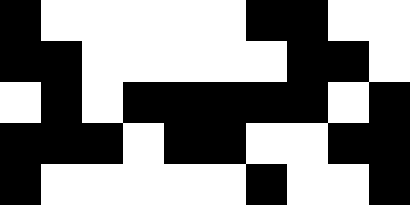[["black", "white", "white", "white", "white", "white", "black", "black", "white", "white"], ["black", "black", "white", "white", "white", "white", "white", "black", "black", "white"], ["white", "black", "white", "black", "black", "black", "black", "black", "white", "black"], ["black", "black", "black", "white", "black", "black", "white", "white", "black", "black"], ["black", "white", "white", "white", "white", "white", "black", "white", "white", "black"]]